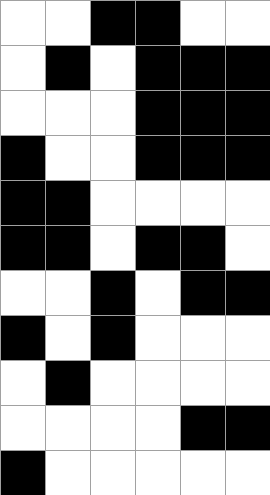[["white", "white", "black", "black", "white", "white"], ["white", "black", "white", "black", "black", "black"], ["white", "white", "white", "black", "black", "black"], ["black", "white", "white", "black", "black", "black"], ["black", "black", "white", "white", "white", "white"], ["black", "black", "white", "black", "black", "white"], ["white", "white", "black", "white", "black", "black"], ["black", "white", "black", "white", "white", "white"], ["white", "black", "white", "white", "white", "white"], ["white", "white", "white", "white", "black", "black"], ["black", "white", "white", "white", "white", "white"]]